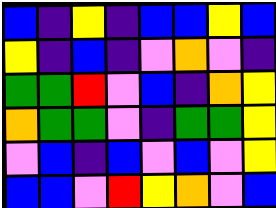[["blue", "indigo", "yellow", "indigo", "blue", "blue", "yellow", "blue"], ["yellow", "indigo", "blue", "indigo", "violet", "orange", "violet", "indigo"], ["green", "green", "red", "violet", "blue", "indigo", "orange", "yellow"], ["orange", "green", "green", "violet", "indigo", "green", "green", "yellow"], ["violet", "blue", "indigo", "blue", "violet", "blue", "violet", "yellow"], ["blue", "blue", "violet", "red", "yellow", "orange", "violet", "blue"]]